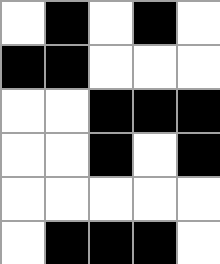[["white", "black", "white", "black", "white"], ["black", "black", "white", "white", "white"], ["white", "white", "black", "black", "black"], ["white", "white", "black", "white", "black"], ["white", "white", "white", "white", "white"], ["white", "black", "black", "black", "white"]]